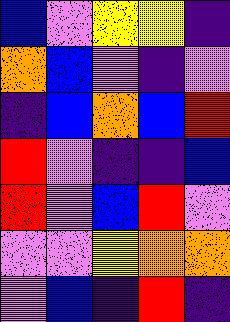[["blue", "violet", "yellow", "yellow", "indigo"], ["orange", "blue", "violet", "indigo", "violet"], ["indigo", "blue", "orange", "blue", "red"], ["red", "violet", "indigo", "indigo", "blue"], ["red", "violet", "blue", "red", "violet"], ["violet", "violet", "yellow", "orange", "orange"], ["violet", "blue", "indigo", "red", "indigo"]]